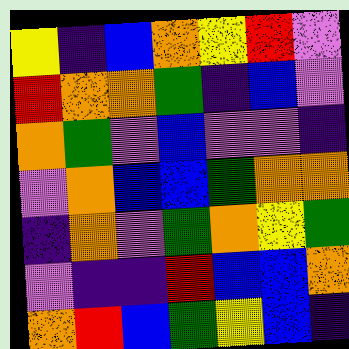[["yellow", "indigo", "blue", "orange", "yellow", "red", "violet"], ["red", "orange", "orange", "green", "indigo", "blue", "violet"], ["orange", "green", "violet", "blue", "violet", "violet", "indigo"], ["violet", "orange", "blue", "blue", "green", "orange", "orange"], ["indigo", "orange", "violet", "green", "orange", "yellow", "green"], ["violet", "indigo", "indigo", "red", "blue", "blue", "orange"], ["orange", "red", "blue", "green", "yellow", "blue", "indigo"]]